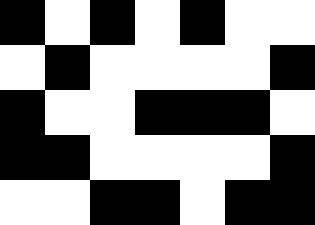[["black", "white", "black", "white", "black", "white", "white"], ["white", "black", "white", "white", "white", "white", "black"], ["black", "white", "white", "black", "black", "black", "white"], ["black", "black", "white", "white", "white", "white", "black"], ["white", "white", "black", "black", "white", "black", "black"]]